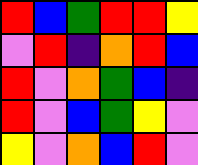[["red", "blue", "green", "red", "red", "yellow"], ["violet", "red", "indigo", "orange", "red", "blue"], ["red", "violet", "orange", "green", "blue", "indigo"], ["red", "violet", "blue", "green", "yellow", "violet"], ["yellow", "violet", "orange", "blue", "red", "violet"]]